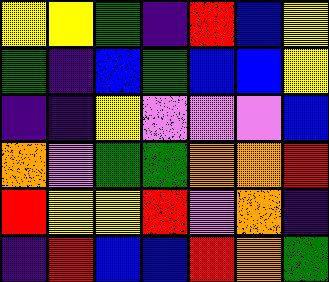[["yellow", "yellow", "green", "indigo", "red", "blue", "yellow"], ["green", "indigo", "blue", "green", "blue", "blue", "yellow"], ["indigo", "indigo", "yellow", "violet", "violet", "violet", "blue"], ["orange", "violet", "green", "green", "orange", "orange", "red"], ["red", "yellow", "yellow", "red", "violet", "orange", "indigo"], ["indigo", "red", "blue", "blue", "red", "orange", "green"]]